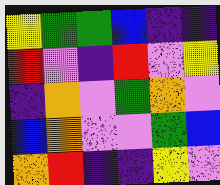[["yellow", "green", "green", "blue", "indigo", "indigo"], ["red", "violet", "indigo", "red", "violet", "yellow"], ["indigo", "orange", "violet", "green", "orange", "violet"], ["blue", "orange", "violet", "violet", "green", "blue"], ["orange", "red", "indigo", "indigo", "yellow", "violet"]]